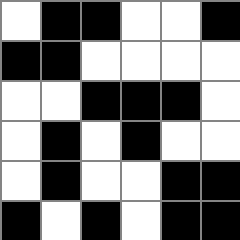[["white", "black", "black", "white", "white", "black"], ["black", "black", "white", "white", "white", "white"], ["white", "white", "black", "black", "black", "white"], ["white", "black", "white", "black", "white", "white"], ["white", "black", "white", "white", "black", "black"], ["black", "white", "black", "white", "black", "black"]]